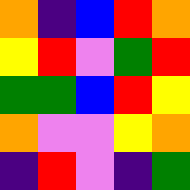[["orange", "indigo", "blue", "red", "orange"], ["yellow", "red", "violet", "green", "red"], ["green", "green", "blue", "red", "yellow"], ["orange", "violet", "violet", "yellow", "orange"], ["indigo", "red", "violet", "indigo", "green"]]